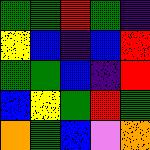[["green", "green", "red", "green", "indigo"], ["yellow", "blue", "indigo", "blue", "red"], ["green", "green", "blue", "indigo", "red"], ["blue", "yellow", "green", "red", "green"], ["orange", "green", "blue", "violet", "orange"]]